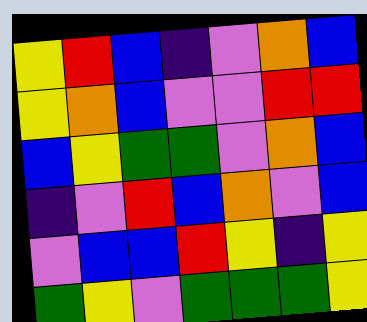[["yellow", "red", "blue", "indigo", "violet", "orange", "blue"], ["yellow", "orange", "blue", "violet", "violet", "red", "red"], ["blue", "yellow", "green", "green", "violet", "orange", "blue"], ["indigo", "violet", "red", "blue", "orange", "violet", "blue"], ["violet", "blue", "blue", "red", "yellow", "indigo", "yellow"], ["green", "yellow", "violet", "green", "green", "green", "yellow"]]